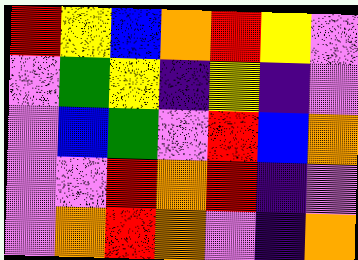[["red", "yellow", "blue", "orange", "red", "yellow", "violet"], ["violet", "green", "yellow", "indigo", "yellow", "indigo", "violet"], ["violet", "blue", "green", "violet", "red", "blue", "orange"], ["violet", "violet", "red", "orange", "red", "indigo", "violet"], ["violet", "orange", "red", "orange", "violet", "indigo", "orange"]]